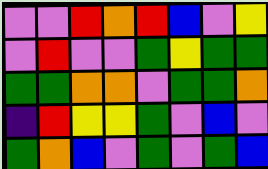[["violet", "violet", "red", "orange", "red", "blue", "violet", "yellow"], ["violet", "red", "violet", "violet", "green", "yellow", "green", "green"], ["green", "green", "orange", "orange", "violet", "green", "green", "orange"], ["indigo", "red", "yellow", "yellow", "green", "violet", "blue", "violet"], ["green", "orange", "blue", "violet", "green", "violet", "green", "blue"]]